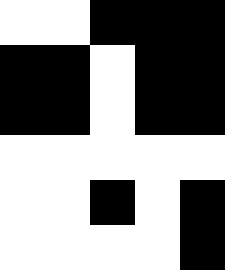[["white", "white", "black", "black", "black"], ["black", "black", "white", "black", "black"], ["black", "black", "white", "black", "black"], ["white", "white", "white", "white", "white"], ["white", "white", "black", "white", "black"], ["white", "white", "white", "white", "black"]]